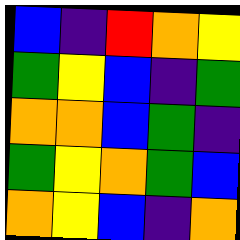[["blue", "indigo", "red", "orange", "yellow"], ["green", "yellow", "blue", "indigo", "green"], ["orange", "orange", "blue", "green", "indigo"], ["green", "yellow", "orange", "green", "blue"], ["orange", "yellow", "blue", "indigo", "orange"]]